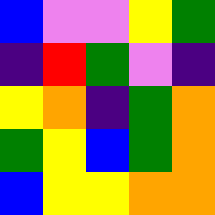[["blue", "violet", "violet", "yellow", "green"], ["indigo", "red", "green", "violet", "indigo"], ["yellow", "orange", "indigo", "green", "orange"], ["green", "yellow", "blue", "green", "orange"], ["blue", "yellow", "yellow", "orange", "orange"]]